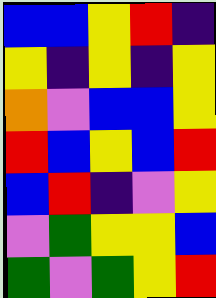[["blue", "blue", "yellow", "red", "indigo"], ["yellow", "indigo", "yellow", "indigo", "yellow"], ["orange", "violet", "blue", "blue", "yellow"], ["red", "blue", "yellow", "blue", "red"], ["blue", "red", "indigo", "violet", "yellow"], ["violet", "green", "yellow", "yellow", "blue"], ["green", "violet", "green", "yellow", "red"]]